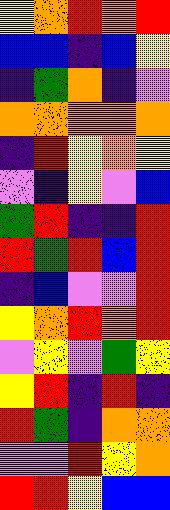[["yellow", "orange", "red", "orange", "red"], ["blue", "blue", "indigo", "blue", "yellow"], ["indigo", "green", "orange", "indigo", "violet"], ["orange", "orange", "orange", "orange", "orange"], ["indigo", "red", "yellow", "orange", "yellow"], ["violet", "indigo", "yellow", "violet", "blue"], ["green", "red", "indigo", "indigo", "red"], ["red", "green", "red", "blue", "red"], ["indigo", "blue", "violet", "violet", "red"], ["yellow", "orange", "red", "orange", "red"], ["violet", "yellow", "violet", "green", "yellow"], ["yellow", "red", "indigo", "red", "indigo"], ["red", "green", "indigo", "orange", "orange"], ["violet", "violet", "red", "yellow", "orange"], ["red", "red", "yellow", "blue", "blue"]]